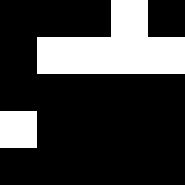[["black", "black", "black", "white", "black"], ["black", "white", "white", "white", "white"], ["black", "black", "black", "black", "black"], ["white", "black", "black", "black", "black"], ["black", "black", "black", "black", "black"]]